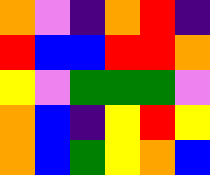[["orange", "violet", "indigo", "orange", "red", "indigo"], ["red", "blue", "blue", "red", "red", "orange"], ["yellow", "violet", "green", "green", "green", "violet"], ["orange", "blue", "indigo", "yellow", "red", "yellow"], ["orange", "blue", "green", "yellow", "orange", "blue"]]